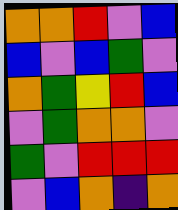[["orange", "orange", "red", "violet", "blue"], ["blue", "violet", "blue", "green", "violet"], ["orange", "green", "yellow", "red", "blue"], ["violet", "green", "orange", "orange", "violet"], ["green", "violet", "red", "red", "red"], ["violet", "blue", "orange", "indigo", "orange"]]